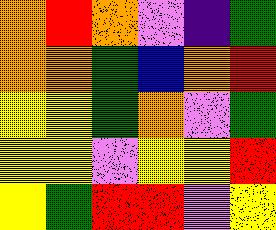[["orange", "red", "orange", "violet", "indigo", "green"], ["orange", "orange", "green", "blue", "orange", "red"], ["yellow", "yellow", "green", "orange", "violet", "green"], ["yellow", "yellow", "violet", "yellow", "yellow", "red"], ["yellow", "green", "red", "red", "violet", "yellow"]]